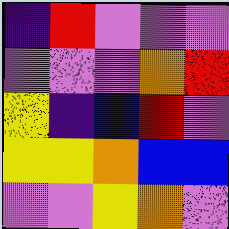[["indigo", "red", "violet", "violet", "violet"], ["violet", "violet", "violet", "orange", "red"], ["yellow", "indigo", "blue", "red", "violet"], ["yellow", "yellow", "orange", "blue", "blue"], ["violet", "violet", "yellow", "orange", "violet"]]